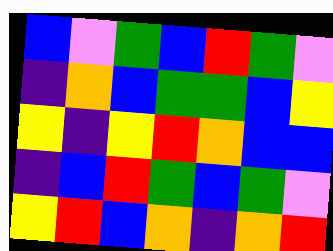[["blue", "violet", "green", "blue", "red", "green", "violet"], ["indigo", "orange", "blue", "green", "green", "blue", "yellow"], ["yellow", "indigo", "yellow", "red", "orange", "blue", "blue"], ["indigo", "blue", "red", "green", "blue", "green", "violet"], ["yellow", "red", "blue", "orange", "indigo", "orange", "red"]]